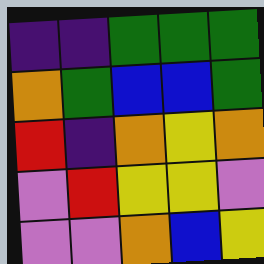[["indigo", "indigo", "green", "green", "green"], ["orange", "green", "blue", "blue", "green"], ["red", "indigo", "orange", "yellow", "orange"], ["violet", "red", "yellow", "yellow", "violet"], ["violet", "violet", "orange", "blue", "yellow"]]